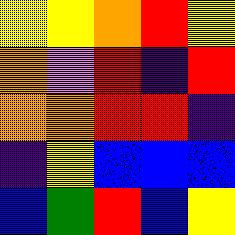[["yellow", "yellow", "orange", "red", "yellow"], ["orange", "violet", "red", "indigo", "red"], ["orange", "orange", "red", "red", "indigo"], ["indigo", "yellow", "blue", "blue", "blue"], ["blue", "green", "red", "blue", "yellow"]]